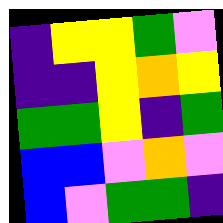[["indigo", "yellow", "yellow", "green", "violet"], ["indigo", "indigo", "yellow", "orange", "yellow"], ["green", "green", "yellow", "indigo", "green"], ["blue", "blue", "violet", "orange", "violet"], ["blue", "violet", "green", "green", "indigo"]]